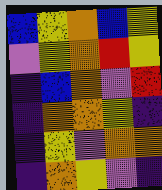[["blue", "yellow", "orange", "blue", "yellow"], ["violet", "yellow", "orange", "red", "yellow"], ["indigo", "blue", "orange", "violet", "red"], ["indigo", "orange", "orange", "yellow", "indigo"], ["indigo", "yellow", "violet", "orange", "orange"], ["indigo", "orange", "yellow", "violet", "indigo"]]